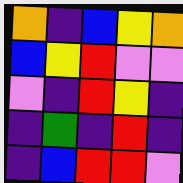[["orange", "indigo", "blue", "yellow", "orange"], ["blue", "yellow", "red", "violet", "violet"], ["violet", "indigo", "red", "yellow", "indigo"], ["indigo", "green", "indigo", "red", "indigo"], ["indigo", "blue", "red", "red", "violet"]]